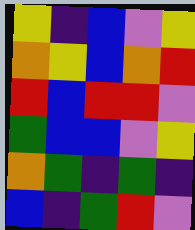[["yellow", "indigo", "blue", "violet", "yellow"], ["orange", "yellow", "blue", "orange", "red"], ["red", "blue", "red", "red", "violet"], ["green", "blue", "blue", "violet", "yellow"], ["orange", "green", "indigo", "green", "indigo"], ["blue", "indigo", "green", "red", "violet"]]